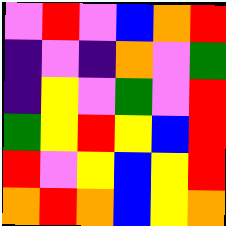[["violet", "red", "violet", "blue", "orange", "red"], ["indigo", "violet", "indigo", "orange", "violet", "green"], ["indigo", "yellow", "violet", "green", "violet", "red"], ["green", "yellow", "red", "yellow", "blue", "red"], ["red", "violet", "yellow", "blue", "yellow", "red"], ["orange", "red", "orange", "blue", "yellow", "orange"]]